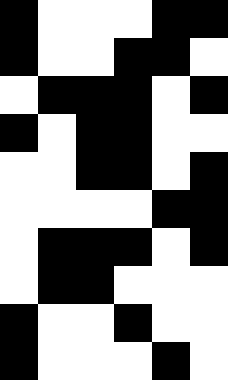[["black", "white", "white", "white", "black", "black"], ["black", "white", "white", "black", "black", "white"], ["white", "black", "black", "black", "white", "black"], ["black", "white", "black", "black", "white", "white"], ["white", "white", "black", "black", "white", "black"], ["white", "white", "white", "white", "black", "black"], ["white", "black", "black", "black", "white", "black"], ["white", "black", "black", "white", "white", "white"], ["black", "white", "white", "black", "white", "white"], ["black", "white", "white", "white", "black", "white"]]